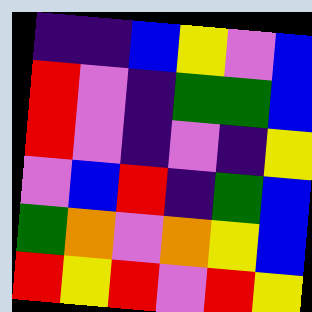[["indigo", "indigo", "blue", "yellow", "violet", "blue"], ["red", "violet", "indigo", "green", "green", "blue"], ["red", "violet", "indigo", "violet", "indigo", "yellow"], ["violet", "blue", "red", "indigo", "green", "blue"], ["green", "orange", "violet", "orange", "yellow", "blue"], ["red", "yellow", "red", "violet", "red", "yellow"]]